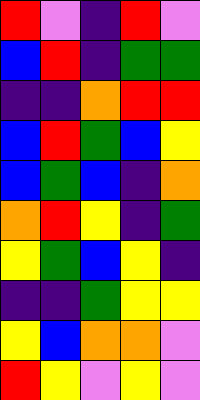[["red", "violet", "indigo", "red", "violet"], ["blue", "red", "indigo", "green", "green"], ["indigo", "indigo", "orange", "red", "red"], ["blue", "red", "green", "blue", "yellow"], ["blue", "green", "blue", "indigo", "orange"], ["orange", "red", "yellow", "indigo", "green"], ["yellow", "green", "blue", "yellow", "indigo"], ["indigo", "indigo", "green", "yellow", "yellow"], ["yellow", "blue", "orange", "orange", "violet"], ["red", "yellow", "violet", "yellow", "violet"]]